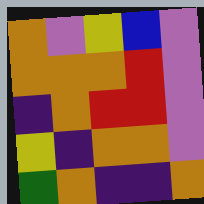[["orange", "violet", "yellow", "blue", "violet"], ["orange", "orange", "orange", "red", "violet"], ["indigo", "orange", "red", "red", "violet"], ["yellow", "indigo", "orange", "orange", "violet"], ["green", "orange", "indigo", "indigo", "orange"]]